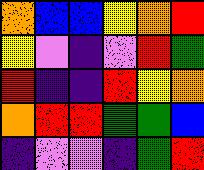[["orange", "blue", "blue", "yellow", "orange", "red"], ["yellow", "violet", "indigo", "violet", "red", "green"], ["red", "indigo", "indigo", "red", "yellow", "orange"], ["orange", "red", "red", "green", "green", "blue"], ["indigo", "violet", "violet", "indigo", "green", "red"]]